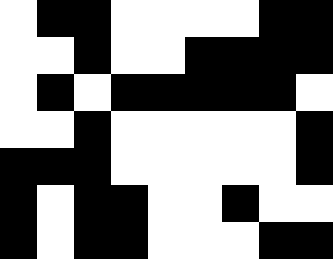[["white", "black", "black", "white", "white", "white", "white", "black", "black"], ["white", "white", "black", "white", "white", "black", "black", "black", "black"], ["white", "black", "white", "black", "black", "black", "black", "black", "white"], ["white", "white", "black", "white", "white", "white", "white", "white", "black"], ["black", "black", "black", "white", "white", "white", "white", "white", "black"], ["black", "white", "black", "black", "white", "white", "black", "white", "white"], ["black", "white", "black", "black", "white", "white", "white", "black", "black"]]